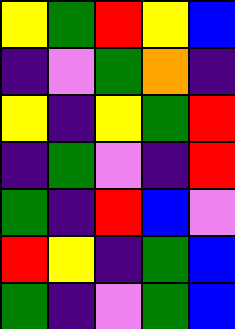[["yellow", "green", "red", "yellow", "blue"], ["indigo", "violet", "green", "orange", "indigo"], ["yellow", "indigo", "yellow", "green", "red"], ["indigo", "green", "violet", "indigo", "red"], ["green", "indigo", "red", "blue", "violet"], ["red", "yellow", "indigo", "green", "blue"], ["green", "indigo", "violet", "green", "blue"]]